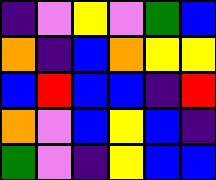[["indigo", "violet", "yellow", "violet", "green", "blue"], ["orange", "indigo", "blue", "orange", "yellow", "yellow"], ["blue", "red", "blue", "blue", "indigo", "red"], ["orange", "violet", "blue", "yellow", "blue", "indigo"], ["green", "violet", "indigo", "yellow", "blue", "blue"]]